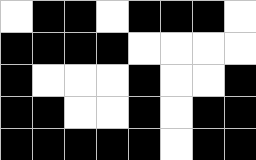[["white", "black", "black", "white", "black", "black", "black", "white"], ["black", "black", "black", "black", "white", "white", "white", "white"], ["black", "white", "white", "white", "black", "white", "white", "black"], ["black", "black", "white", "white", "black", "white", "black", "black"], ["black", "black", "black", "black", "black", "white", "black", "black"]]